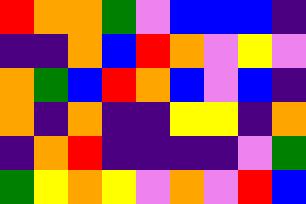[["red", "orange", "orange", "green", "violet", "blue", "blue", "blue", "indigo"], ["indigo", "indigo", "orange", "blue", "red", "orange", "violet", "yellow", "violet"], ["orange", "green", "blue", "red", "orange", "blue", "violet", "blue", "indigo"], ["orange", "indigo", "orange", "indigo", "indigo", "yellow", "yellow", "indigo", "orange"], ["indigo", "orange", "red", "indigo", "indigo", "indigo", "indigo", "violet", "green"], ["green", "yellow", "orange", "yellow", "violet", "orange", "violet", "red", "blue"]]